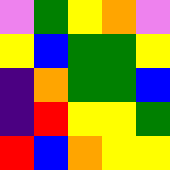[["violet", "green", "yellow", "orange", "violet"], ["yellow", "blue", "green", "green", "yellow"], ["indigo", "orange", "green", "green", "blue"], ["indigo", "red", "yellow", "yellow", "green"], ["red", "blue", "orange", "yellow", "yellow"]]